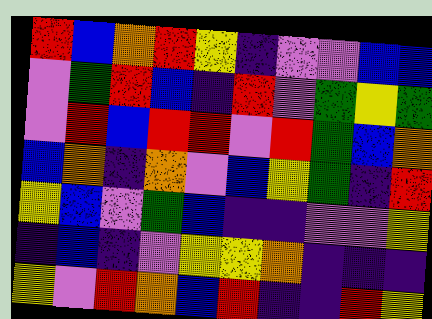[["red", "blue", "orange", "red", "yellow", "indigo", "violet", "violet", "blue", "blue"], ["violet", "green", "red", "blue", "indigo", "red", "violet", "green", "yellow", "green"], ["violet", "red", "blue", "red", "red", "violet", "red", "green", "blue", "orange"], ["blue", "orange", "indigo", "orange", "violet", "blue", "yellow", "green", "indigo", "red"], ["yellow", "blue", "violet", "green", "blue", "indigo", "indigo", "violet", "violet", "yellow"], ["indigo", "blue", "indigo", "violet", "yellow", "yellow", "orange", "indigo", "indigo", "indigo"], ["yellow", "violet", "red", "orange", "blue", "red", "indigo", "indigo", "red", "yellow"]]